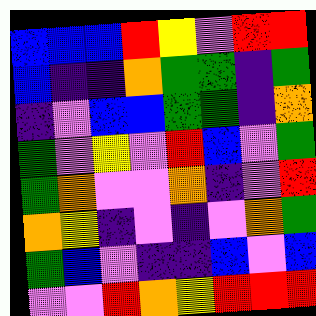[["blue", "blue", "blue", "red", "yellow", "violet", "red", "red"], ["blue", "indigo", "indigo", "orange", "green", "green", "indigo", "green"], ["indigo", "violet", "blue", "blue", "green", "green", "indigo", "orange"], ["green", "violet", "yellow", "violet", "red", "blue", "violet", "green"], ["green", "orange", "violet", "violet", "orange", "indigo", "violet", "red"], ["orange", "yellow", "indigo", "violet", "indigo", "violet", "orange", "green"], ["green", "blue", "violet", "indigo", "indigo", "blue", "violet", "blue"], ["violet", "violet", "red", "orange", "yellow", "red", "red", "red"]]